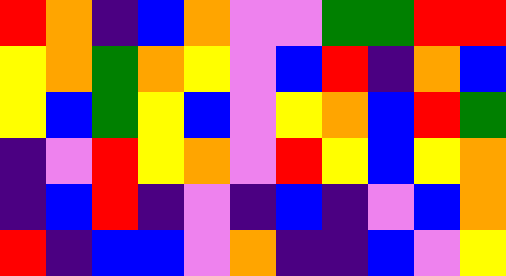[["red", "orange", "indigo", "blue", "orange", "violet", "violet", "green", "green", "red", "red"], ["yellow", "orange", "green", "orange", "yellow", "violet", "blue", "red", "indigo", "orange", "blue"], ["yellow", "blue", "green", "yellow", "blue", "violet", "yellow", "orange", "blue", "red", "green"], ["indigo", "violet", "red", "yellow", "orange", "violet", "red", "yellow", "blue", "yellow", "orange"], ["indigo", "blue", "red", "indigo", "violet", "indigo", "blue", "indigo", "violet", "blue", "orange"], ["red", "indigo", "blue", "blue", "violet", "orange", "indigo", "indigo", "blue", "violet", "yellow"]]